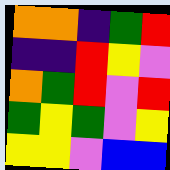[["orange", "orange", "indigo", "green", "red"], ["indigo", "indigo", "red", "yellow", "violet"], ["orange", "green", "red", "violet", "red"], ["green", "yellow", "green", "violet", "yellow"], ["yellow", "yellow", "violet", "blue", "blue"]]